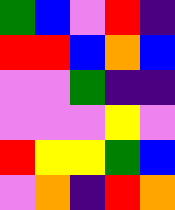[["green", "blue", "violet", "red", "indigo"], ["red", "red", "blue", "orange", "blue"], ["violet", "violet", "green", "indigo", "indigo"], ["violet", "violet", "violet", "yellow", "violet"], ["red", "yellow", "yellow", "green", "blue"], ["violet", "orange", "indigo", "red", "orange"]]